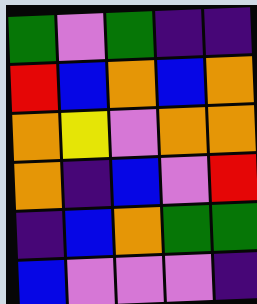[["green", "violet", "green", "indigo", "indigo"], ["red", "blue", "orange", "blue", "orange"], ["orange", "yellow", "violet", "orange", "orange"], ["orange", "indigo", "blue", "violet", "red"], ["indigo", "blue", "orange", "green", "green"], ["blue", "violet", "violet", "violet", "indigo"]]